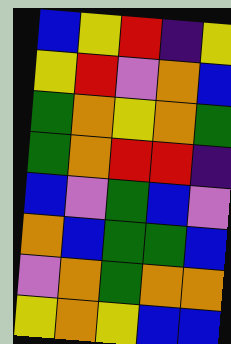[["blue", "yellow", "red", "indigo", "yellow"], ["yellow", "red", "violet", "orange", "blue"], ["green", "orange", "yellow", "orange", "green"], ["green", "orange", "red", "red", "indigo"], ["blue", "violet", "green", "blue", "violet"], ["orange", "blue", "green", "green", "blue"], ["violet", "orange", "green", "orange", "orange"], ["yellow", "orange", "yellow", "blue", "blue"]]